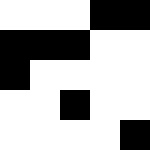[["white", "white", "white", "black", "black"], ["black", "black", "black", "white", "white"], ["black", "white", "white", "white", "white"], ["white", "white", "black", "white", "white"], ["white", "white", "white", "white", "black"]]